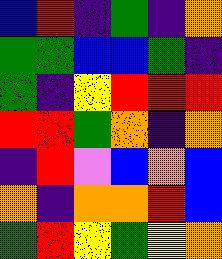[["blue", "red", "indigo", "green", "indigo", "orange"], ["green", "green", "blue", "blue", "green", "indigo"], ["green", "indigo", "yellow", "red", "red", "red"], ["red", "red", "green", "orange", "indigo", "orange"], ["indigo", "red", "violet", "blue", "orange", "blue"], ["orange", "indigo", "orange", "orange", "red", "blue"], ["green", "red", "yellow", "green", "yellow", "orange"]]